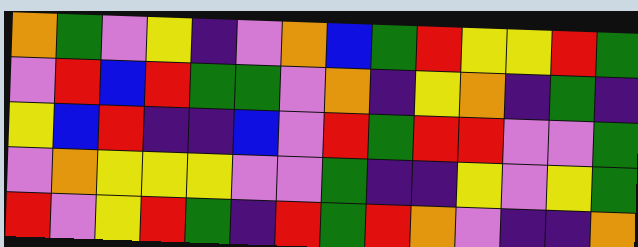[["orange", "green", "violet", "yellow", "indigo", "violet", "orange", "blue", "green", "red", "yellow", "yellow", "red", "green"], ["violet", "red", "blue", "red", "green", "green", "violet", "orange", "indigo", "yellow", "orange", "indigo", "green", "indigo"], ["yellow", "blue", "red", "indigo", "indigo", "blue", "violet", "red", "green", "red", "red", "violet", "violet", "green"], ["violet", "orange", "yellow", "yellow", "yellow", "violet", "violet", "green", "indigo", "indigo", "yellow", "violet", "yellow", "green"], ["red", "violet", "yellow", "red", "green", "indigo", "red", "green", "red", "orange", "violet", "indigo", "indigo", "orange"]]